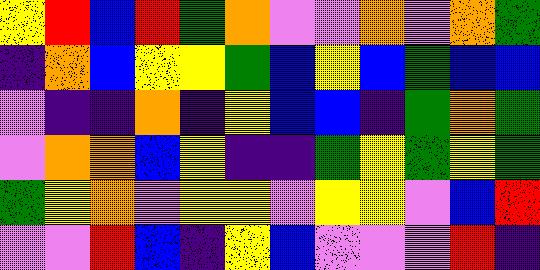[["yellow", "red", "blue", "red", "green", "orange", "violet", "violet", "orange", "violet", "orange", "green"], ["indigo", "orange", "blue", "yellow", "yellow", "green", "blue", "yellow", "blue", "green", "blue", "blue"], ["violet", "indigo", "indigo", "orange", "indigo", "yellow", "blue", "blue", "indigo", "green", "orange", "green"], ["violet", "orange", "orange", "blue", "yellow", "indigo", "indigo", "green", "yellow", "green", "yellow", "green"], ["green", "yellow", "orange", "violet", "yellow", "yellow", "violet", "yellow", "yellow", "violet", "blue", "red"], ["violet", "violet", "red", "blue", "indigo", "yellow", "blue", "violet", "violet", "violet", "red", "indigo"]]